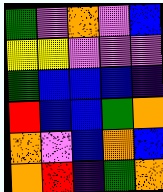[["green", "violet", "orange", "violet", "blue"], ["yellow", "yellow", "violet", "violet", "violet"], ["green", "blue", "blue", "blue", "indigo"], ["red", "blue", "blue", "green", "orange"], ["orange", "violet", "blue", "orange", "blue"], ["orange", "red", "indigo", "green", "orange"]]